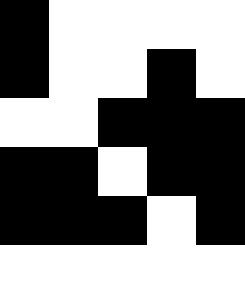[["black", "white", "white", "white", "white"], ["black", "white", "white", "black", "white"], ["white", "white", "black", "black", "black"], ["black", "black", "white", "black", "black"], ["black", "black", "black", "white", "black"], ["white", "white", "white", "white", "white"]]